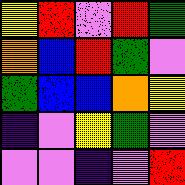[["yellow", "red", "violet", "red", "green"], ["orange", "blue", "red", "green", "violet"], ["green", "blue", "blue", "orange", "yellow"], ["indigo", "violet", "yellow", "green", "violet"], ["violet", "violet", "indigo", "violet", "red"]]